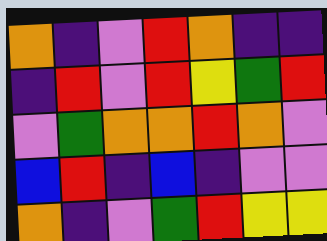[["orange", "indigo", "violet", "red", "orange", "indigo", "indigo"], ["indigo", "red", "violet", "red", "yellow", "green", "red"], ["violet", "green", "orange", "orange", "red", "orange", "violet"], ["blue", "red", "indigo", "blue", "indigo", "violet", "violet"], ["orange", "indigo", "violet", "green", "red", "yellow", "yellow"]]